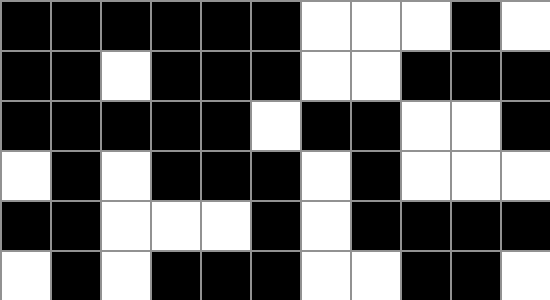[["black", "black", "black", "black", "black", "black", "white", "white", "white", "black", "white"], ["black", "black", "white", "black", "black", "black", "white", "white", "black", "black", "black"], ["black", "black", "black", "black", "black", "white", "black", "black", "white", "white", "black"], ["white", "black", "white", "black", "black", "black", "white", "black", "white", "white", "white"], ["black", "black", "white", "white", "white", "black", "white", "black", "black", "black", "black"], ["white", "black", "white", "black", "black", "black", "white", "white", "black", "black", "white"]]